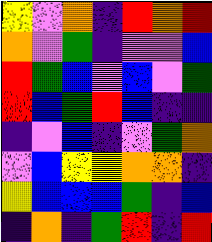[["yellow", "violet", "orange", "indigo", "red", "orange", "red"], ["orange", "violet", "green", "indigo", "violet", "violet", "blue"], ["red", "green", "blue", "violet", "blue", "violet", "green"], ["red", "blue", "green", "red", "blue", "indigo", "indigo"], ["indigo", "violet", "blue", "indigo", "violet", "green", "orange"], ["violet", "blue", "yellow", "yellow", "orange", "orange", "indigo"], ["yellow", "blue", "blue", "blue", "green", "indigo", "blue"], ["indigo", "orange", "indigo", "green", "red", "indigo", "red"]]